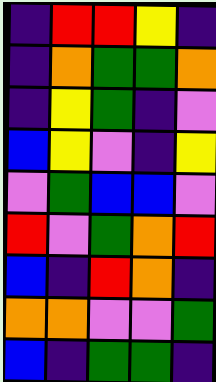[["indigo", "red", "red", "yellow", "indigo"], ["indigo", "orange", "green", "green", "orange"], ["indigo", "yellow", "green", "indigo", "violet"], ["blue", "yellow", "violet", "indigo", "yellow"], ["violet", "green", "blue", "blue", "violet"], ["red", "violet", "green", "orange", "red"], ["blue", "indigo", "red", "orange", "indigo"], ["orange", "orange", "violet", "violet", "green"], ["blue", "indigo", "green", "green", "indigo"]]